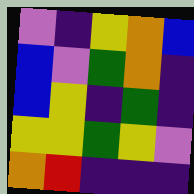[["violet", "indigo", "yellow", "orange", "blue"], ["blue", "violet", "green", "orange", "indigo"], ["blue", "yellow", "indigo", "green", "indigo"], ["yellow", "yellow", "green", "yellow", "violet"], ["orange", "red", "indigo", "indigo", "indigo"]]